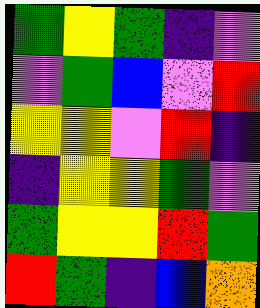[["green", "yellow", "green", "indigo", "violet"], ["violet", "green", "blue", "violet", "red"], ["yellow", "yellow", "violet", "red", "indigo"], ["indigo", "yellow", "yellow", "green", "violet"], ["green", "yellow", "yellow", "red", "green"], ["red", "green", "indigo", "blue", "orange"]]